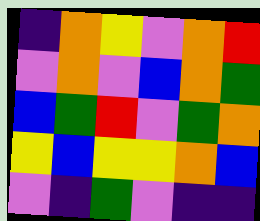[["indigo", "orange", "yellow", "violet", "orange", "red"], ["violet", "orange", "violet", "blue", "orange", "green"], ["blue", "green", "red", "violet", "green", "orange"], ["yellow", "blue", "yellow", "yellow", "orange", "blue"], ["violet", "indigo", "green", "violet", "indigo", "indigo"]]